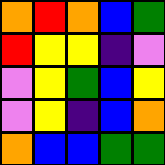[["orange", "red", "orange", "blue", "green"], ["red", "yellow", "yellow", "indigo", "violet"], ["violet", "yellow", "green", "blue", "yellow"], ["violet", "yellow", "indigo", "blue", "orange"], ["orange", "blue", "blue", "green", "green"]]